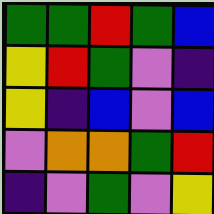[["green", "green", "red", "green", "blue"], ["yellow", "red", "green", "violet", "indigo"], ["yellow", "indigo", "blue", "violet", "blue"], ["violet", "orange", "orange", "green", "red"], ["indigo", "violet", "green", "violet", "yellow"]]